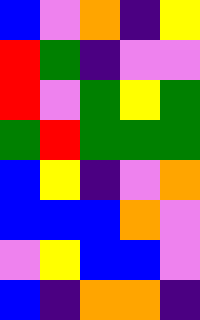[["blue", "violet", "orange", "indigo", "yellow"], ["red", "green", "indigo", "violet", "violet"], ["red", "violet", "green", "yellow", "green"], ["green", "red", "green", "green", "green"], ["blue", "yellow", "indigo", "violet", "orange"], ["blue", "blue", "blue", "orange", "violet"], ["violet", "yellow", "blue", "blue", "violet"], ["blue", "indigo", "orange", "orange", "indigo"]]